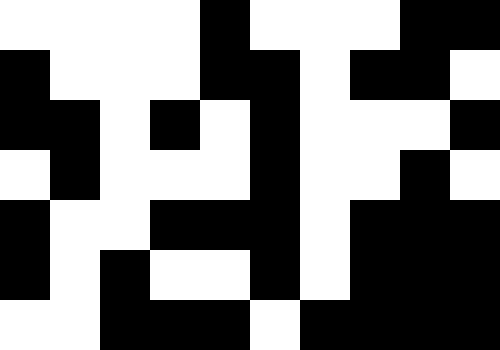[["white", "white", "white", "white", "black", "white", "white", "white", "black", "black"], ["black", "white", "white", "white", "black", "black", "white", "black", "black", "white"], ["black", "black", "white", "black", "white", "black", "white", "white", "white", "black"], ["white", "black", "white", "white", "white", "black", "white", "white", "black", "white"], ["black", "white", "white", "black", "black", "black", "white", "black", "black", "black"], ["black", "white", "black", "white", "white", "black", "white", "black", "black", "black"], ["white", "white", "black", "black", "black", "white", "black", "black", "black", "black"]]